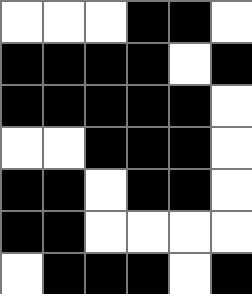[["white", "white", "white", "black", "black", "white"], ["black", "black", "black", "black", "white", "black"], ["black", "black", "black", "black", "black", "white"], ["white", "white", "black", "black", "black", "white"], ["black", "black", "white", "black", "black", "white"], ["black", "black", "white", "white", "white", "white"], ["white", "black", "black", "black", "white", "black"]]